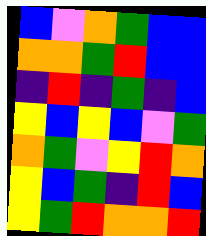[["blue", "violet", "orange", "green", "blue", "blue"], ["orange", "orange", "green", "red", "blue", "blue"], ["indigo", "red", "indigo", "green", "indigo", "blue"], ["yellow", "blue", "yellow", "blue", "violet", "green"], ["orange", "green", "violet", "yellow", "red", "orange"], ["yellow", "blue", "green", "indigo", "red", "blue"], ["yellow", "green", "red", "orange", "orange", "red"]]